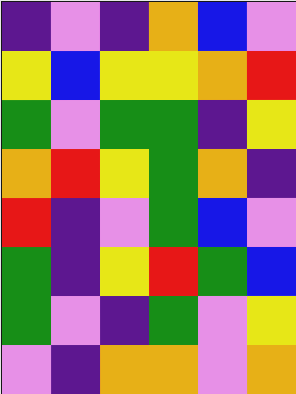[["indigo", "violet", "indigo", "orange", "blue", "violet"], ["yellow", "blue", "yellow", "yellow", "orange", "red"], ["green", "violet", "green", "green", "indigo", "yellow"], ["orange", "red", "yellow", "green", "orange", "indigo"], ["red", "indigo", "violet", "green", "blue", "violet"], ["green", "indigo", "yellow", "red", "green", "blue"], ["green", "violet", "indigo", "green", "violet", "yellow"], ["violet", "indigo", "orange", "orange", "violet", "orange"]]